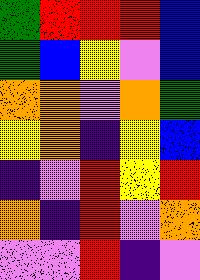[["green", "red", "red", "red", "blue"], ["green", "blue", "yellow", "violet", "blue"], ["orange", "orange", "violet", "orange", "green"], ["yellow", "orange", "indigo", "yellow", "blue"], ["indigo", "violet", "red", "yellow", "red"], ["orange", "indigo", "red", "violet", "orange"], ["violet", "violet", "red", "indigo", "violet"]]